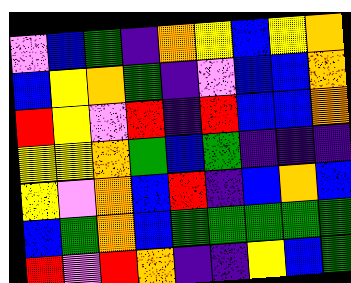[["violet", "blue", "green", "indigo", "orange", "yellow", "blue", "yellow", "orange"], ["blue", "yellow", "orange", "green", "indigo", "violet", "blue", "blue", "orange"], ["red", "yellow", "violet", "red", "indigo", "red", "blue", "blue", "orange"], ["yellow", "yellow", "orange", "green", "blue", "green", "indigo", "indigo", "indigo"], ["yellow", "violet", "orange", "blue", "red", "indigo", "blue", "orange", "blue"], ["blue", "green", "orange", "blue", "green", "green", "green", "green", "green"], ["red", "violet", "red", "orange", "indigo", "indigo", "yellow", "blue", "green"]]